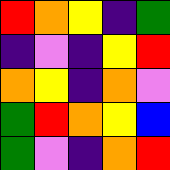[["red", "orange", "yellow", "indigo", "green"], ["indigo", "violet", "indigo", "yellow", "red"], ["orange", "yellow", "indigo", "orange", "violet"], ["green", "red", "orange", "yellow", "blue"], ["green", "violet", "indigo", "orange", "red"]]